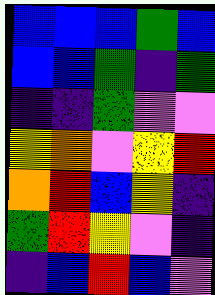[["blue", "blue", "blue", "green", "blue"], ["blue", "blue", "green", "indigo", "green"], ["indigo", "indigo", "green", "violet", "violet"], ["yellow", "orange", "violet", "yellow", "red"], ["orange", "red", "blue", "yellow", "indigo"], ["green", "red", "yellow", "violet", "indigo"], ["indigo", "blue", "red", "blue", "violet"]]